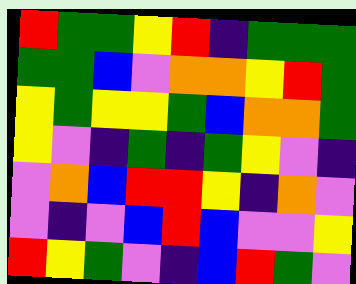[["red", "green", "green", "yellow", "red", "indigo", "green", "green", "green"], ["green", "green", "blue", "violet", "orange", "orange", "yellow", "red", "green"], ["yellow", "green", "yellow", "yellow", "green", "blue", "orange", "orange", "green"], ["yellow", "violet", "indigo", "green", "indigo", "green", "yellow", "violet", "indigo"], ["violet", "orange", "blue", "red", "red", "yellow", "indigo", "orange", "violet"], ["violet", "indigo", "violet", "blue", "red", "blue", "violet", "violet", "yellow"], ["red", "yellow", "green", "violet", "indigo", "blue", "red", "green", "violet"]]